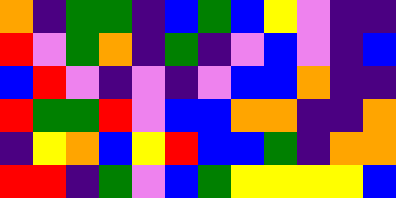[["orange", "indigo", "green", "green", "indigo", "blue", "green", "blue", "yellow", "violet", "indigo", "indigo"], ["red", "violet", "green", "orange", "indigo", "green", "indigo", "violet", "blue", "violet", "indigo", "blue"], ["blue", "red", "violet", "indigo", "violet", "indigo", "violet", "blue", "blue", "orange", "indigo", "indigo"], ["red", "green", "green", "red", "violet", "blue", "blue", "orange", "orange", "indigo", "indigo", "orange"], ["indigo", "yellow", "orange", "blue", "yellow", "red", "blue", "blue", "green", "indigo", "orange", "orange"], ["red", "red", "indigo", "green", "violet", "blue", "green", "yellow", "yellow", "yellow", "yellow", "blue"]]